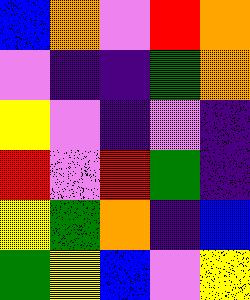[["blue", "orange", "violet", "red", "orange"], ["violet", "indigo", "indigo", "green", "orange"], ["yellow", "violet", "indigo", "violet", "indigo"], ["red", "violet", "red", "green", "indigo"], ["yellow", "green", "orange", "indigo", "blue"], ["green", "yellow", "blue", "violet", "yellow"]]